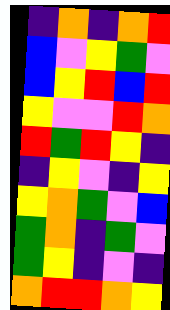[["indigo", "orange", "indigo", "orange", "red"], ["blue", "violet", "yellow", "green", "violet"], ["blue", "yellow", "red", "blue", "red"], ["yellow", "violet", "violet", "red", "orange"], ["red", "green", "red", "yellow", "indigo"], ["indigo", "yellow", "violet", "indigo", "yellow"], ["yellow", "orange", "green", "violet", "blue"], ["green", "orange", "indigo", "green", "violet"], ["green", "yellow", "indigo", "violet", "indigo"], ["orange", "red", "red", "orange", "yellow"]]